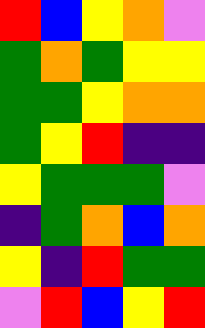[["red", "blue", "yellow", "orange", "violet"], ["green", "orange", "green", "yellow", "yellow"], ["green", "green", "yellow", "orange", "orange"], ["green", "yellow", "red", "indigo", "indigo"], ["yellow", "green", "green", "green", "violet"], ["indigo", "green", "orange", "blue", "orange"], ["yellow", "indigo", "red", "green", "green"], ["violet", "red", "blue", "yellow", "red"]]